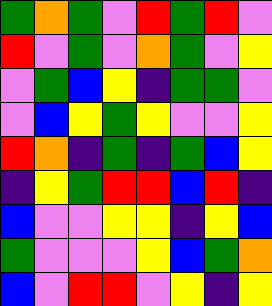[["green", "orange", "green", "violet", "red", "green", "red", "violet"], ["red", "violet", "green", "violet", "orange", "green", "violet", "yellow"], ["violet", "green", "blue", "yellow", "indigo", "green", "green", "violet"], ["violet", "blue", "yellow", "green", "yellow", "violet", "violet", "yellow"], ["red", "orange", "indigo", "green", "indigo", "green", "blue", "yellow"], ["indigo", "yellow", "green", "red", "red", "blue", "red", "indigo"], ["blue", "violet", "violet", "yellow", "yellow", "indigo", "yellow", "blue"], ["green", "violet", "violet", "violet", "yellow", "blue", "green", "orange"], ["blue", "violet", "red", "red", "violet", "yellow", "indigo", "yellow"]]